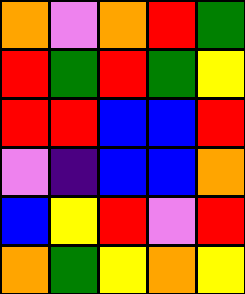[["orange", "violet", "orange", "red", "green"], ["red", "green", "red", "green", "yellow"], ["red", "red", "blue", "blue", "red"], ["violet", "indigo", "blue", "blue", "orange"], ["blue", "yellow", "red", "violet", "red"], ["orange", "green", "yellow", "orange", "yellow"]]